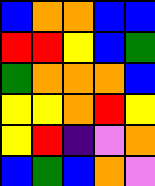[["blue", "orange", "orange", "blue", "blue"], ["red", "red", "yellow", "blue", "green"], ["green", "orange", "orange", "orange", "blue"], ["yellow", "yellow", "orange", "red", "yellow"], ["yellow", "red", "indigo", "violet", "orange"], ["blue", "green", "blue", "orange", "violet"]]